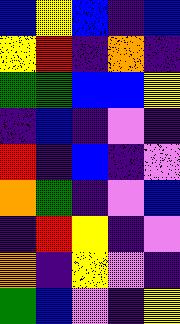[["blue", "yellow", "blue", "indigo", "blue"], ["yellow", "red", "indigo", "orange", "indigo"], ["green", "green", "blue", "blue", "yellow"], ["indigo", "blue", "indigo", "violet", "indigo"], ["red", "indigo", "blue", "indigo", "violet"], ["orange", "green", "indigo", "violet", "blue"], ["indigo", "red", "yellow", "indigo", "violet"], ["orange", "indigo", "yellow", "violet", "indigo"], ["green", "blue", "violet", "indigo", "yellow"]]